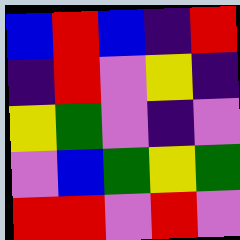[["blue", "red", "blue", "indigo", "red"], ["indigo", "red", "violet", "yellow", "indigo"], ["yellow", "green", "violet", "indigo", "violet"], ["violet", "blue", "green", "yellow", "green"], ["red", "red", "violet", "red", "violet"]]